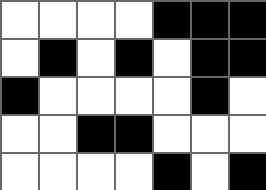[["white", "white", "white", "white", "black", "black", "black"], ["white", "black", "white", "black", "white", "black", "black"], ["black", "white", "white", "white", "white", "black", "white"], ["white", "white", "black", "black", "white", "white", "white"], ["white", "white", "white", "white", "black", "white", "black"]]